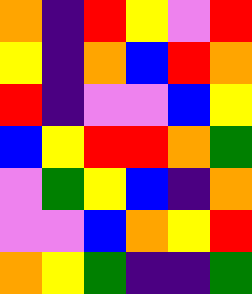[["orange", "indigo", "red", "yellow", "violet", "red"], ["yellow", "indigo", "orange", "blue", "red", "orange"], ["red", "indigo", "violet", "violet", "blue", "yellow"], ["blue", "yellow", "red", "red", "orange", "green"], ["violet", "green", "yellow", "blue", "indigo", "orange"], ["violet", "violet", "blue", "orange", "yellow", "red"], ["orange", "yellow", "green", "indigo", "indigo", "green"]]